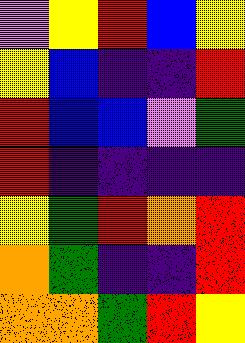[["violet", "yellow", "red", "blue", "yellow"], ["yellow", "blue", "indigo", "indigo", "red"], ["red", "blue", "blue", "violet", "green"], ["red", "indigo", "indigo", "indigo", "indigo"], ["yellow", "green", "red", "orange", "red"], ["orange", "green", "indigo", "indigo", "red"], ["orange", "orange", "green", "red", "yellow"]]